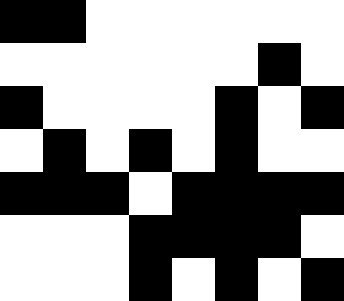[["black", "black", "white", "white", "white", "white", "white", "white"], ["white", "white", "white", "white", "white", "white", "black", "white"], ["black", "white", "white", "white", "white", "black", "white", "black"], ["white", "black", "white", "black", "white", "black", "white", "white"], ["black", "black", "black", "white", "black", "black", "black", "black"], ["white", "white", "white", "black", "black", "black", "black", "white"], ["white", "white", "white", "black", "white", "black", "white", "black"]]